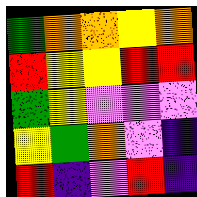[["green", "orange", "orange", "yellow", "orange"], ["red", "yellow", "yellow", "red", "red"], ["green", "yellow", "violet", "violet", "violet"], ["yellow", "green", "orange", "violet", "indigo"], ["red", "indigo", "violet", "red", "indigo"]]